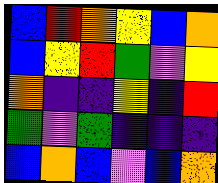[["blue", "red", "orange", "yellow", "blue", "orange"], ["blue", "yellow", "red", "green", "violet", "yellow"], ["orange", "indigo", "indigo", "yellow", "indigo", "red"], ["green", "violet", "green", "indigo", "indigo", "indigo"], ["blue", "orange", "blue", "violet", "blue", "orange"]]